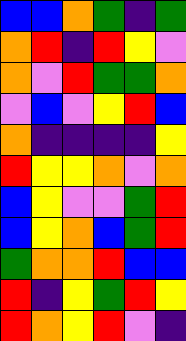[["blue", "blue", "orange", "green", "indigo", "green"], ["orange", "red", "indigo", "red", "yellow", "violet"], ["orange", "violet", "red", "green", "green", "orange"], ["violet", "blue", "violet", "yellow", "red", "blue"], ["orange", "indigo", "indigo", "indigo", "indigo", "yellow"], ["red", "yellow", "yellow", "orange", "violet", "orange"], ["blue", "yellow", "violet", "violet", "green", "red"], ["blue", "yellow", "orange", "blue", "green", "red"], ["green", "orange", "orange", "red", "blue", "blue"], ["red", "indigo", "yellow", "green", "red", "yellow"], ["red", "orange", "yellow", "red", "violet", "indigo"]]